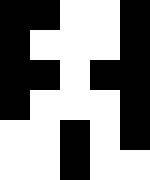[["black", "black", "white", "white", "black"], ["black", "white", "white", "white", "black"], ["black", "black", "white", "black", "black"], ["black", "white", "white", "white", "black"], ["white", "white", "black", "white", "black"], ["white", "white", "black", "white", "white"]]